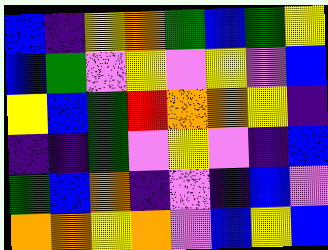[["blue", "indigo", "yellow", "orange", "green", "blue", "green", "yellow"], ["blue", "green", "violet", "yellow", "violet", "yellow", "violet", "blue"], ["yellow", "blue", "green", "red", "orange", "orange", "yellow", "indigo"], ["indigo", "indigo", "green", "violet", "yellow", "violet", "indigo", "blue"], ["green", "blue", "orange", "indigo", "violet", "indigo", "blue", "violet"], ["orange", "orange", "yellow", "orange", "violet", "blue", "yellow", "blue"]]